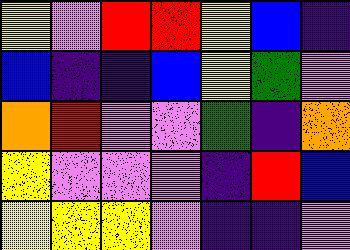[["yellow", "violet", "red", "red", "yellow", "blue", "indigo"], ["blue", "indigo", "indigo", "blue", "yellow", "green", "violet"], ["orange", "red", "violet", "violet", "green", "indigo", "orange"], ["yellow", "violet", "violet", "violet", "indigo", "red", "blue"], ["yellow", "yellow", "yellow", "violet", "indigo", "indigo", "violet"]]